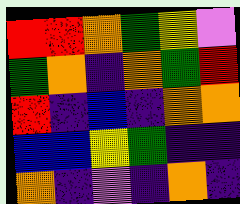[["red", "red", "orange", "green", "yellow", "violet"], ["green", "orange", "indigo", "orange", "green", "red"], ["red", "indigo", "blue", "indigo", "orange", "orange"], ["blue", "blue", "yellow", "green", "indigo", "indigo"], ["orange", "indigo", "violet", "indigo", "orange", "indigo"]]